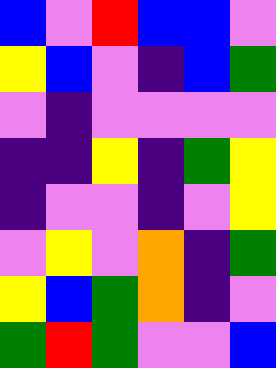[["blue", "violet", "red", "blue", "blue", "violet"], ["yellow", "blue", "violet", "indigo", "blue", "green"], ["violet", "indigo", "violet", "violet", "violet", "violet"], ["indigo", "indigo", "yellow", "indigo", "green", "yellow"], ["indigo", "violet", "violet", "indigo", "violet", "yellow"], ["violet", "yellow", "violet", "orange", "indigo", "green"], ["yellow", "blue", "green", "orange", "indigo", "violet"], ["green", "red", "green", "violet", "violet", "blue"]]